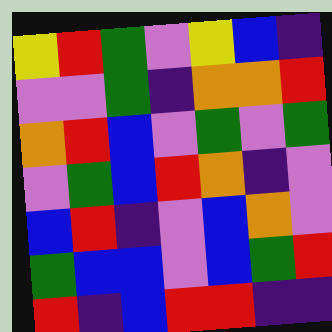[["yellow", "red", "green", "violet", "yellow", "blue", "indigo"], ["violet", "violet", "green", "indigo", "orange", "orange", "red"], ["orange", "red", "blue", "violet", "green", "violet", "green"], ["violet", "green", "blue", "red", "orange", "indigo", "violet"], ["blue", "red", "indigo", "violet", "blue", "orange", "violet"], ["green", "blue", "blue", "violet", "blue", "green", "red"], ["red", "indigo", "blue", "red", "red", "indigo", "indigo"]]